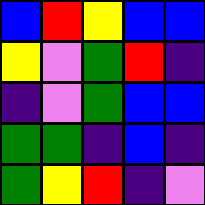[["blue", "red", "yellow", "blue", "blue"], ["yellow", "violet", "green", "red", "indigo"], ["indigo", "violet", "green", "blue", "blue"], ["green", "green", "indigo", "blue", "indigo"], ["green", "yellow", "red", "indigo", "violet"]]